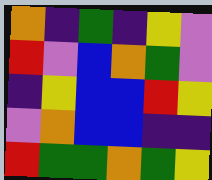[["orange", "indigo", "green", "indigo", "yellow", "violet"], ["red", "violet", "blue", "orange", "green", "violet"], ["indigo", "yellow", "blue", "blue", "red", "yellow"], ["violet", "orange", "blue", "blue", "indigo", "indigo"], ["red", "green", "green", "orange", "green", "yellow"]]